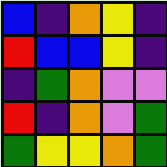[["blue", "indigo", "orange", "yellow", "indigo"], ["red", "blue", "blue", "yellow", "indigo"], ["indigo", "green", "orange", "violet", "violet"], ["red", "indigo", "orange", "violet", "green"], ["green", "yellow", "yellow", "orange", "green"]]